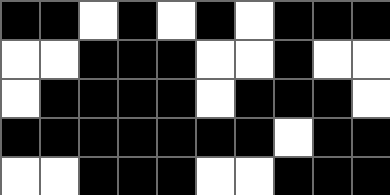[["black", "black", "white", "black", "white", "black", "white", "black", "black", "black"], ["white", "white", "black", "black", "black", "white", "white", "black", "white", "white"], ["white", "black", "black", "black", "black", "white", "black", "black", "black", "white"], ["black", "black", "black", "black", "black", "black", "black", "white", "black", "black"], ["white", "white", "black", "black", "black", "white", "white", "black", "black", "black"]]